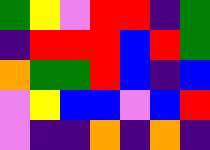[["green", "yellow", "violet", "red", "red", "indigo", "green"], ["indigo", "red", "red", "red", "blue", "red", "green"], ["orange", "green", "green", "red", "blue", "indigo", "blue"], ["violet", "yellow", "blue", "blue", "violet", "blue", "red"], ["violet", "indigo", "indigo", "orange", "indigo", "orange", "indigo"]]